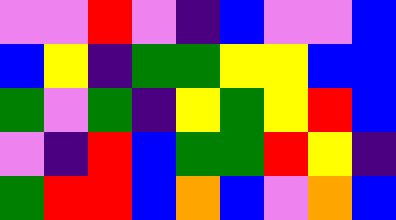[["violet", "violet", "red", "violet", "indigo", "blue", "violet", "violet", "blue"], ["blue", "yellow", "indigo", "green", "green", "yellow", "yellow", "blue", "blue"], ["green", "violet", "green", "indigo", "yellow", "green", "yellow", "red", "blue"], ["violet", "indigo", "red", "blue", "green", "green", "red", "yellow", "indigo"], ["green", "red", "red", "blue", "orange", "blue", "violet", "orange", "blue"]]